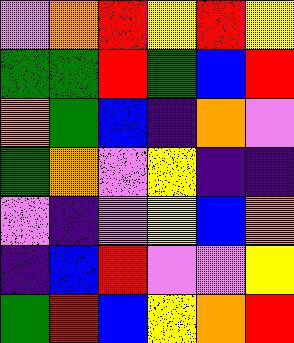[["violet", "orange", "red", "yellow", "red", "yellow"], ["green", "green", "red", "green", "blue", "red"], ["orange", "green", "blue", "indigo", "orange", "violet"], ["green", "orange", "violet", "yellow", "indigo", "indigo"], ["violet", "indigo", "violet", "yellow", "blue", "orange"], ["indigo", "blue", "red", "violet", "violet", "yellow"], ["green", "red", "blue", "yellow", "orange", "red"]]